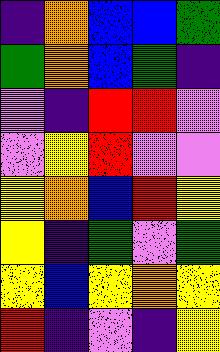[["indigo", "orange", "blue", "blue", "green"], ["green", "orange", "blue", "green", "indigo"], ["violet", "indigo", "red", "red", "violet"], ["violet", "yellow", "red", "violet", "violet"], ["yellow", "orange", "blue", "red", "yellow"], ["yellow", "indigo", "green", "violet", "green"], ["yellow", "blue", "yellow", "orange", "yellow"], ["red", "indigo", "violet", "indigo", "yellow"]]